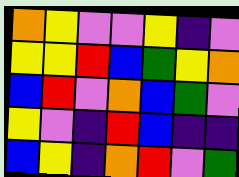[["orange", "yellow", "violet", "violet", "yellow", "indigo", "violet"], ["yellow", "yellow", "red", "blue", "green", "yellow", "orange"], ["blue", "red", "violet", "orange", "blue", "green", "violet"], ["yellow", "violet", "indigo", "red", "blue", "indigo", "indigo"], ["blue", "yellow", "indigo", "orange", "red", "violet", "green"]]